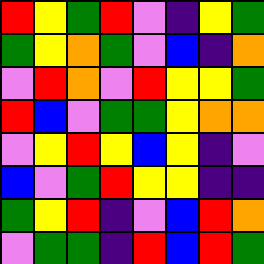[["red", "yellow", "green", "red", "violet", "indigo", "yellow", "green"], ["green", "yellow", "orange", "green", "violet", "blue", "indigo", "orange"], ["violet", "red", "orange", "violet", "red", "yellow", "yellow", "green"], ["red", "blue", "violet", "green", "green", "yellow", "orange", "orange"], ["violet", "yellow", "red", "yellow", "blue", "yellow", "indigo", "violet"], ["blue", "violet", "green", "red", "yellow", "yellow", "indigo", "indigo"], ["green", "yellow", "red", "indigo", "violet", "blue", "red", "orange"], ["violet", "green", "green", "indigo", "red", "blue", "red", "green"]]